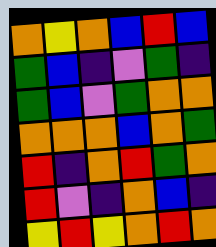[["orange", "yellow", "orange", "blue", "red", "blue"], ["green", "blue", "indigo", "violet", "green", "indigo"], ["green", "blue", "violet", "green", "orange", "orange"], ["orange", "orange", "orange", "blue", "orange", "green"], ["red", "indigo", "orange", "red", "green", "orange"], ["red", "violet", "indigo", "orange", "blue", "indigo"], ["yellow", "red", "yellow", "orange", "red", "orange"]]